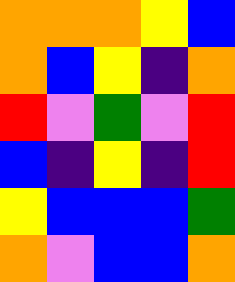[["orange", "orange", "orange", "yellow", "blue"], ["orange", "blue", "yellow", "indigo", "orange"], ["red", "violet", "green", "violet", "red"], ["blue", "indigo", "yellow", "indigo", "red"], ["yellow", "blue", "blue", "blue", "green"], ["orange", "violet", "blue", "blue", "orange"]]